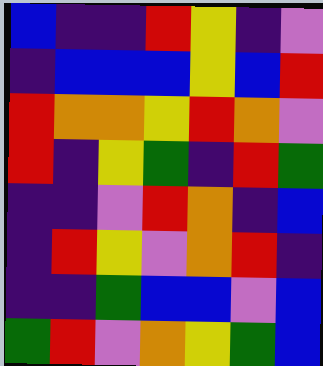[["blue", "indigo", "indigo", "red", "yellow", "indigo", "violet"], ["indigo", "blue", "blue", "blue", "yellow", "blue", "red"], ["red", "orange", "orange", "yellow", "red", "orange", "violet"], ["red", "indigo", "yellow", "green", "indigo", "red", "green"], ["indigo", "indigo", "violet", "red", "orange", "indigo", "blue"], ["indigo", "red", "yellow", "violet", "orange", "red", "indigo"], ["indigo", "indigo", "green", "blue", "blue", "violet", "blue"], ["green", "red", "violet", "orange", "yellow", "green", "blue"]]